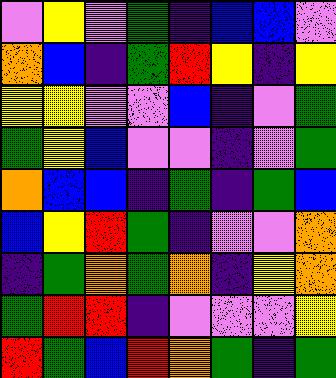[["violet", "yellow", "violet", "green", "indigo", "blue", "blue", "violet"], ["orange", "blue", "indigo", "green", "red", "yellow", "indigo", "yellow"], ["yellow", "yellow", "violet", "violet", "blue", "indigo", "violet", "green"], ["green", "yellow", "blue", "violet", "violet", "indigo", "violet", "green"], ["orange", "blue", "blue", "indigo", "green", "indigo", "green", "blue"], ["blue", "yellow", "red", "green", "indigo", "violet", "violet", "orange"], ["indigo", "green", "orange", "green", "orange", "indigo", "yellow", "orange"], ["green", "red", "red", "indigo", "violet", "violet", "violet", "yellow"], ["red", "green", "blue", "red", "orange", "green", "indigo", "green"]]